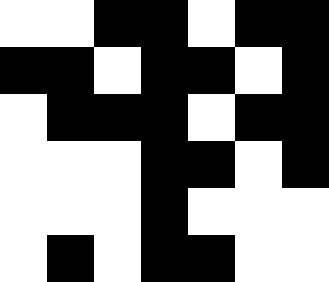[["white", "white", "black", "black", "white", "black", "black"], ["black", "black", "white", "black", "black", "white", "black"], ["white", "black", "black", "black", "white", "black", "black"], ["white", "white", "white", "black", "black", "white", "black"], ["white", "white", "white", "black", "white", "white", "white"], ["white", "black", "white", "black", "black", "white", "white"]]